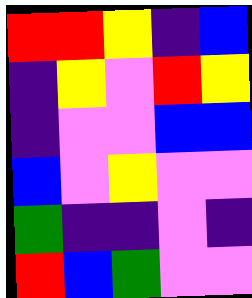[["red", "red", "yellow", "indigo", "blue"], ["indigo", "yellow", "violet", "red", "yellow"], ["indigo", "violet", "violet", "blue", "blue"], ["blue", "violet", "yellow", "violet", "violet"], ["green", "indigo", "indigo", "violet", "indigo"], ["red", "blue", "green", "violet", "violet"]]